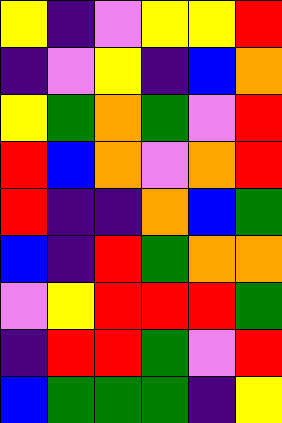[["yellow", "indigo", "violet", "yellow", "yellow", "red"], ["indigo", "violet", "yellow", "indigo", "blue", "orange"], ["yellow", "green", "orange", "green", "violet", "red"], ["red", "blue", "orange", "violet", "orange", "red"], ["red", "indigo", "indigo", "orange", "blue", "green"], ["blue", "indigo", "red", "green", "orange", "orange"], ["violet", "yellow", "red", "red", "red", "green"], ["indigo", "red", "red", "green", "violet", "red"], ["blue", "green", "green", "green", "indigo", "yellow"]]